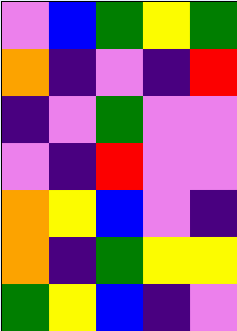[["violet", "blue", "green", "yellow", "green"], ["orange", "indigo", "violet", "indigo", "red"], ["indigo", "violet", "green", "violet", "violet"], ["violet", "indigo", "red", "violet", "violet"], ["orange", "yellow", "blue", "violet", "indigo"], ["orange", "indigo", "green", "yellow", "yellow"], ["green", "yellow", "blue", "indigo", "violet"]]